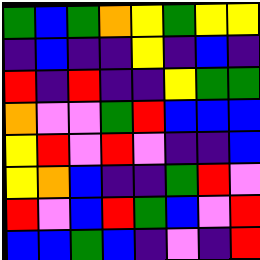[["green", "blue", "green", "orange", "yellow", "green", "yellow", "yellow"], ["indigo", "blue", "indigo", "indigo", "yellow", "indigo", "blue", "indigo"], ["red", "indigo", "red", "indigo", "indigo", "yellow", "green", "green"], ["orange", "violet", "violet", "green", "red", "blue", "blue", "blue"], ["yellow", "red", "violet", "red", "violet", "indigo", "indigo", "blue"], ["yellow", "orange", "blue", "indigo", "indigo", "green", "red", "violet"], ["red", "violet", "blue", "red", "green", "blue", "violet", "red"], ["blue", "blue", "green", "blue", "indigo", "violet", "indigo", "red"]]